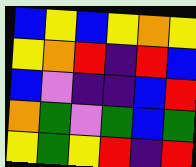[["blue", "yellow", "blue", "yellow", "orange", "yellow"], ["yellow", "orange", "red", "indigo", "red", "blue"], ["blue", "violet", "indigo", "indigo", "blue", "red"], ["orange", "green", "violet", "green", "blue", "green"], ["yellow", "green", "yellow", "red", "indigo", "red"]]